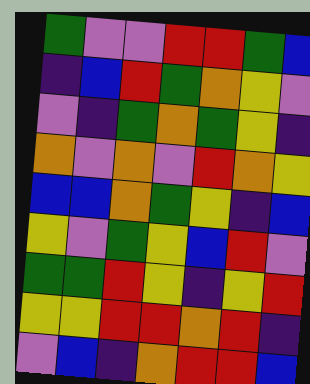[["green", "violet", "violet", "red", "red", "green", "blue"], ["indigo", "blue", "red", "green", "orange", "yellow", "violet"], ["violet", "indigo", "green", "orange", "green", "yellow", "indigo"], ["orange", "violet", "orange", "violet", "red", "orange", "yellow"], ["blue", "blue", "orange", "green", "yellow", "indigo", "blue"], ["yellow", "violet", "green", "yellow", "blue", "red", "violet"], ["green", "green", "red", "yellow", "indigo", "yellow", "red"], ["yellow", "yellow", "red", "red", "orange", "red", "indigo"], ["violet", "blue", "indigo", "orange", "red", "red", "blue"]]